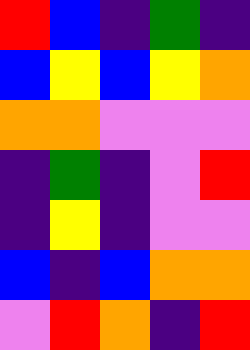[["red", "blue", "indigo", "green", "indigo"], ["blue", "yellow", "blue", "yellow", "orange"], ["orange", "orange", "violet", "violet", "violet"], ["indigo", "green", "indigo", "violet", "red"], ["indigo", "yellow", "indigo", "violet", "violet"], ["blue", "indigo", "blue", "orange", "orange"], ["violet", "red", "orange", "indigo", "red"]]